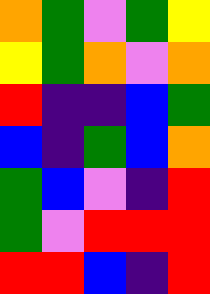[["orange", "green", "violet", "green", "yellow"], ["yellow", "green", "orange", "violet", "orange"], ["red", "indigo", "indigo", "blue", "green"], ["blue", "indigo", "green", "blue", "orange"], ["green", "blue", "violet", "indigo", "red"], ["green", "violet", "red", "red", "red"], ["red", "red", "blue", "indigo", "red"]]